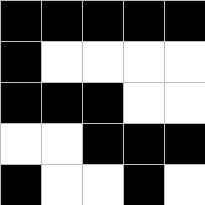[["black", "black", "black", "black", "black"], ["black", "white", "white", "white", "white"], ["black", "black", "black", "white", "white"], ["white", "white", "black", "black", "black"], ["black", "white", "white", "black", "white"]]